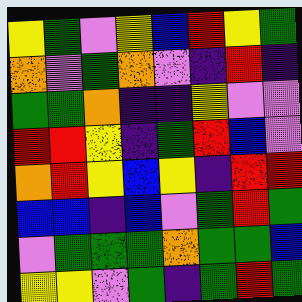[["yellow", "green", "violet", "yellow", "blue", "red", "yellow", "green"], ["orange", "violet", "green", "orange", "violet", "indigo", "red", "indigo"], ["green", "green", "orange", "indigo", "indigo", "yellow", "violet", "violet"], ["red", "red", "yellow", "indigo", "green", "red", "blue", "violet"], ["orange", "red", "yellow", "blue", "yellow", "indigo", "red", "red"], ["blue", "blue", "indigo", "blue", "violet", "green", "red", "green"], ["violet", "green", "green", "green", "orange", "green", "green", "blue"], ["yellow", "yellow", "violet", "green", "indigo", "green", "red", "green"]]